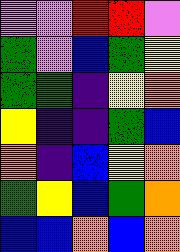[["violet", "violet", "red", "red", "violet"], ["green", "violet", "blue", "green", "yellow"], ["green", "green", "indigo", "yellow", "orange"], ["yellow", "indigo", "indigo", "green", "blue"], ["orange", "indigo", "blue", "yellow", "orange"], ["green", "yellow", "blue", "green", "orange"], ["blue", "blue", "orange", "blue", "orange"]]